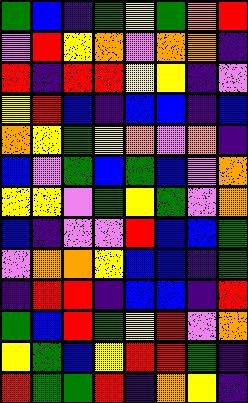[["green", "blue", "indigo", "green", "yellow", "green", "orange", "red"], ["violet", "red", "yellow", "orange", "violet", "orange", "orange", "indigo"], ["red", "indigo", "red", "red", "yellow", "yellow", "indigo", "violet"], ["yellow", "red", "blue", "indigo", "blue", "blue", "indigo", "blue"], ["orange", "yellow", "green", "yellow", "orange", "violet", "orange", "indigo"], ["blue", "violet", "green", "blue", "green", "blue", "violet", "orange"], ["yellow", "yellow", "violet", "green", "yellow", "green", "violet", "orange"], ["blue", "indigo", "violet", "violet", "red", "blue", "blue", "green"], ["violet", "orange", "orange", "yellow", "blue", "blue", "indigo", "green"], ["indigo", "red", "red", "indigo", "blue", "blue", "indigo", "red"], ["green", "blue", "red", "green", "yellow", "red", "violet", "orange"], ["yellow", "green", "blue", "yellow", "red", "red", "green", "indigo"], ["red", "green", "green", "red", "indigo", "orange", "yellow", "indigo"]]